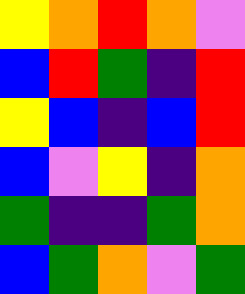[["yellow", "orange", "red", "orange", "violet"], ["blue", "red", "green", "indigo", "red"], ["yellow", "blue", "indigo", "blue", "red"], ["blue", "violet", "yellow", "indigo", "orange"], ["green", "indigo", "indigo", "green", "orange"], ["blue", "green", "orange", "violet", "green"]]